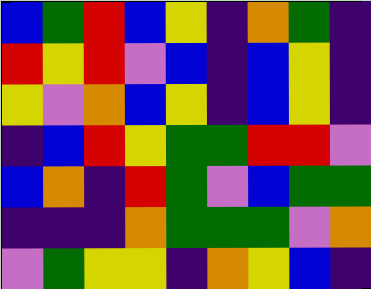[["blue", "green", "red", "blue", "yellow", "indigo", "orange", "green", "indigo"], ["red", "yellow", "red", "violet", "blue", "indigo", "blue", "yellow", "indigo"], ["yellow", "violet", "orange", "blue", "yellow", "indigo", "blue", "yellow", "indigo"], ["indigo", "blue", "red", "yellow", "green", "green", "red", "red", "violet"], ["blue", "orange", "indigo", "red", "green", "violet", "blue", "green", "green"], ["indigo", "indigo", "indigo", "orange", "green", "green", "green", "violet", "orange"], ["violet", "green", "yellow", "yellow", "indigo", "orange", "yellow", "blue", "indigo"]]